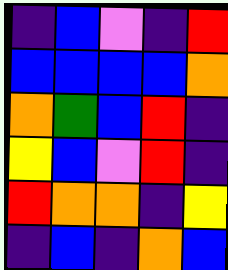[["indigo", "blue", "violet", "indigo", "red"], ["blue", "blue", "blue", "blue", "orange"], ["orange", "green", "blue", "red", "indigo"], ["yellow", "blue", "violet", "red", "indigo"], ["red", "orange", "orange", "indigo", "yellow"], ["indigo", "blue", "indigo", "orange", "blue"]]